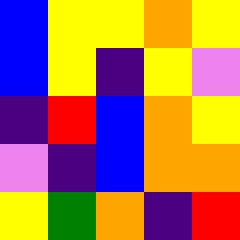[["blue", "yellow", "yellow", "orange", "yellow"], ["blue", "yellow", "indigo", "yellow", "violet"], ["indigo", "red", "blue", "orange", "yellow"], ["violet", "indigo", "blue", "orange", "orange"], ["yellow", "green", "orange", "indigo", "red"]]